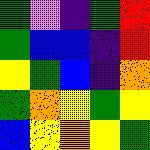[["green", "violet", "indigo", "green", "red"], ["green", "blue", "blue", "indigo", "red"], ["yellow", "green", "blue", "indigo", "orange"], ["green", "orange", "yellow", "green", "yellow"], ["blue", "yellow", "orange", "yellow", "green"]]